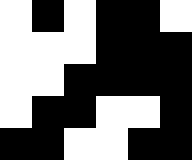[["white", "black", "white", "black", "black", "white"], ["white", "white", "white", "black", "black", "black"], ["white", "white", "black", "black", "black", "black"], ["white", "black", "black", "white", "white", "black"], ["black", "black", "white", "white", "black", "black"]]